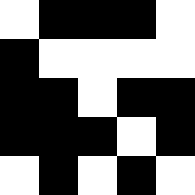[["white", "black", "black", "black", "white"], ["black", "white", "white", "white", "white"], ["black", "black", "white", "black", "black"], ["black", "black", "black", "white", "black"], ["white", "black", "white", "black", "white"]]